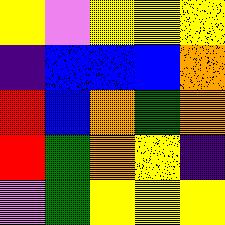[["yellow", "violet", "yellow", "yellow", "yellow"], ["indigo", "blue", "blue", "blue", "orange"], ["red", "blue", "orange", "green", "orange"], ["red", "green", "orange", "yellow", "indigo"], ["violet", "green", "yellow", "yellow", "yellow"]]